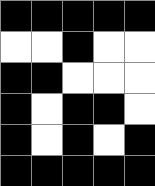[["black", "black", "black", "black", "black"], ["white", "white", "black", "white", "white"], ["black", "black", "white", "white", "white"], ["black", "white", "black", "black", "white"], ["black", "white", "black", "white", "black"], ["black", "black", "black", "black", "black"]]